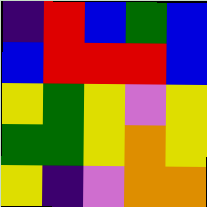[["indigo", "red", "blue", "green", "blue"], ["blue", "red", "red", "red", "blue"], ["yellow", "green", "yellow", "violet", "yellow"], ["green", "green", "yellow", "orange", "yellow"], ["yellow", "indigo", "violet", "orange", "orange"]]